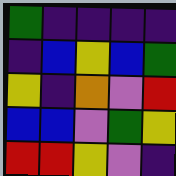[["green", "indigo", "indigo", "indigo", "indigo"], ["indigo", "blue", "yellow", "blue", "green"], ["yellow", "indigo", "orange", "violet", "red"], ["blue", "blue", "violet", "green", "yellow"], ["red", "red", "yellow", "violet", "indigo"]]